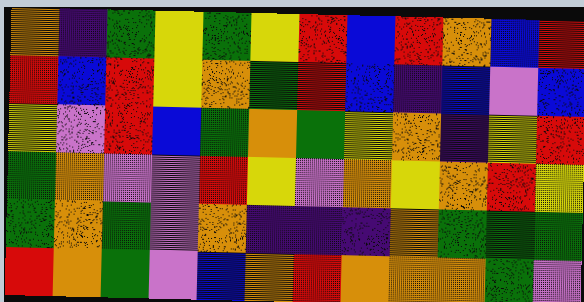[["orange", "indigo", "green", "yellow", "green", "yellow", "red", "blue", "red", "orange", "blue", "red"], ["red", "blue", "red", "yellow", "orange", "green", "red", "blue", "indigo", "blue", "violet", "blue"], ["yellow", "violet", "red", "blue", "green", "orange", "green", "yellow", "orange", "indigo", "yellow", "red"], ["green", "orange", "violet", "violet", "red", "yellow", "violet", "orange", "yellow", "orange", "red", "yellow"], ["green", "orange", "green", "violet", "orange", "indigo", "indigo", "indigo", "orange", "green", "green", "green"], ["red", "orange", "green", "violet", "blue", "orange", "red", "orange", "orange", "orange", "green", "violet"]]